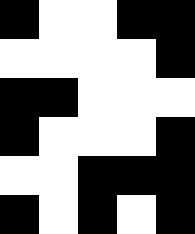[["black", "white", "white", "black", "black"], ["white", "white", "white", "white", "black"], ["black", "black", "white", "white", "white"], ["black", "white", "white", "white", "black"], ["white", "white", "black", "black", "black"], ["black", "white", "black", "white", "black"]]